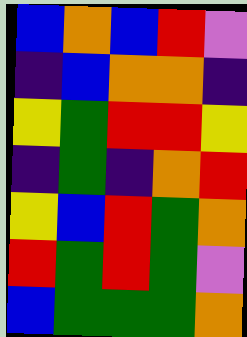[["blue", "orange", "blue", "red", "violet"], ["indigo", "blue", "orange", "orange", "indigo"], ["yellow", "green", "red", "red", "yellow"], ["indigo", "green", "indigo", "orange", "red"], ["yellow", "blue", "red", "green", "orange"], ["red", "green", "red", "green", "violet"], ["blue", "green", "green", "green", "orange"]]